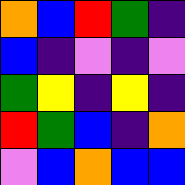[["orange", "blue", "red", "green", "indigo"], ["blue", "indigo", "violet", "indigo", "violet"], ["green", "yellow", "indigo", "yellow", "indigo"], ["red", "green", "blue", "indigo", "orange"], ["violet", "blue", "orange", "blue", "blue"]]